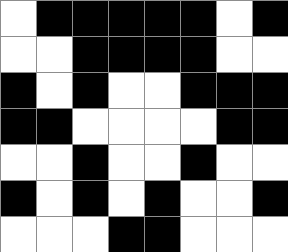[["white", "black", "black", "black", "black", "black", "white", "black"], ["white", "white", "black", "black", "black", "black", "white", "white"], ["black", "white", "black", "white", "white", "black", "black", "black"], ["black", "black", "white", "white", "white", "white", "black", "black"], ["white", "white", "black", "white", "white", "black", "white", "white"], ["black", "white", "black", "white", "black", "white", "white", "black"], ["white", "white", "white", "black", "black", "white", "white", "white"]]